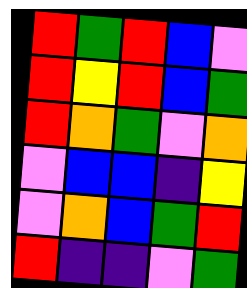[["red", "green", "red", "blue", "violet"], ["red", "yellow", "red", "blue", "green"], ["red", "orange", "green", "violet", "orange"], ["violet", "blue", "blue", "indigo", "yellow"], ["violet", "orange", "blue", "green", "red"], ["red", "indigo", "indigo", "violet", "green"]]